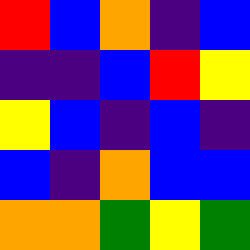[["red", "blue", "orange", "indigo", "blue"], ["indigo", "indigo", "blue", "red", "yellow"], ["yellow", "blue", "indigo", "blue", "indigo"], ["blue", "indigo", "orange", "blue", "blue"], ["orange", "orange", "green", "yellow", "green"]]